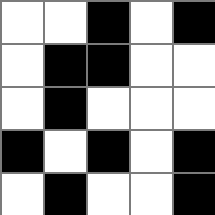[["white", "white", "black", "white", "black"], ["white", "black", "black", "white", "white"], ["white", "black", "white", "white", "white"], ["black", "white", "black", "white", "black"], ["white", "black", "white", "white", "black"]]